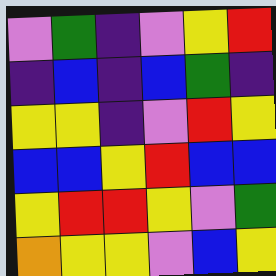[["violet", "green", "indigo", "violet", "yellow", "red"], ["indigo", "blue", "indigo", "blue", "green", "indigo"], ["yellow", "yellow", "indigo", "violet", "red", "yellow"], ["blue", "blue", "yellow", "red", "blue", "blue"], ["yellow", "red", "red", "yellow", "violet", "green"], ["orange", "yellow", "yellow", "violet", "blue", "yellow"]]